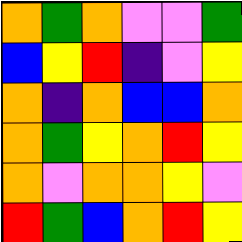[["orange", "green", "orange", "violet", "violet", "green"], ["blue", "yellow", "red", "indigo", "violet", "yellow"], ["orange", "indigo", "orange", "blue", "blue", "orange"], ["orange", "green", "yellow", "orange", "red", "yellow"], ["orange", "violet", "orange", "orange", "yellow", "violet"], ["red", "green", "blue", "orange", "red", "yellow"]]